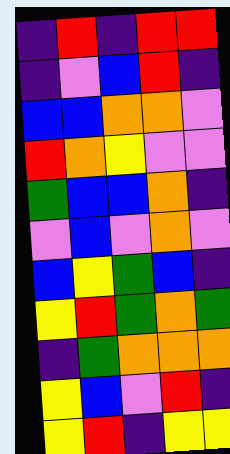[["indigo", "red", "indigo", "red", "red"], ["indigo", "violet", "blue", "red", "indigo"], ["blue", "blue", "orange", "orange", "violet"], ["red", "orange", "yellow", "violet", "violet"], ["green", "blue", "blue", "orange", "indigo"], ["violet", "blue", "violet", "orange", "violet"], ["blue", "yellow", "green", "blue", "indigo"], ["yellow", "red", "green", "orange", "green"], ["indigo", "green", "orange", "orange", "orange"], ["yellow", "blue", "violet", "red", "indigo"], ["yellow", "red", "indigo", "yellow", "yellow"]]